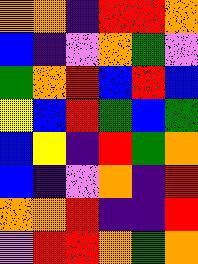[["orange", "orange", "indigo", "red", "red", "orange"], ["blue", "indigo", "violet", "orange", "green", "violet"], ["green", "orange", "red", "blue", "red", "blue"], ["yellow", "blue", "red", "green", "blue", "green"], ["blue", "yellow", "indigo", "red", "green", "orange"], ["blue", "indigo", "violet", "orange", "indigo", "red"], ["orange", "orange", "red", "indigo", "indigo", "red"], ["violet", "red", "red", "orange", "green", "orange"]]